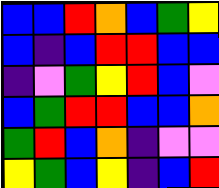[["blue", "blue", "red", "orange", "blue", "green", "yellow"], ["blue", "indigo", "blue", "red", "red", "blue", "blue"], ["indigo", "violet", "green", "yellow", "red", "blue", "violet"], ["blue", "green", "red", "red", "blue", "blue", "orange"], ["green", "red", "blue", "orange", "indigo", "violet", "violet"], ["yellow", "green", "blue", "yellow", "indigo", "blue", "red"]]